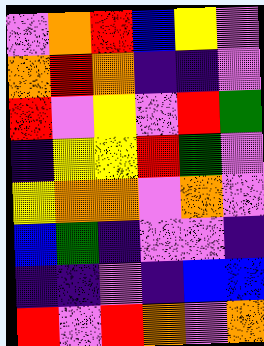[["violet", "orange", "red", "blue", "yellow", "violet"], ["orange", "red", "orange", "indigo", "indigo", "violet"], ["red", "violet", "yellow", "violet", "red", "green"], ["indigo", "yellow", "yellow", "red", "green", "violet"], ["yellow", "orange", "orange", "violet", "orange", "violet"], ["blue", "green", "indigo", "violet", "violet", "indigo"], ["indigo", "indigo", "violet", "indigo", "blue", "blue"], ["red", "violet", "red", "orange", "violet", "orange"]]